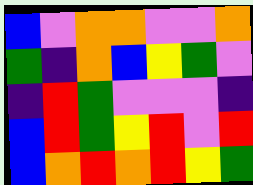[["blue", "violet", "orange", "orange", "violet", "violet", "orange"], ["green", "indigo", "orange", "blue", "yellow", "green", "violet"], ["indigo", "red", "green", "violet", "violet", "violet", "indigo"], ["blue", "red", "green", "yellow", "red", "violet", "red"], ["blue", "orange", "red", "orange", "red", "yellow", "green"]]